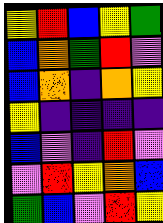[["yellow", "red", "blue", "yellow", "green"], ["blue", "orange", "green", "red", "violet"], ["blue", "orange", "indigo", "orange", "yellow"], ["yellow", "indigo", "indigo", "indigo", "indigo"], ["blue", "violet", "indigo", "red", "violet"], ["violet", "red", "yellow", "orange", "blue"], ["green", "blue", "violet", "red", "yellow"]]